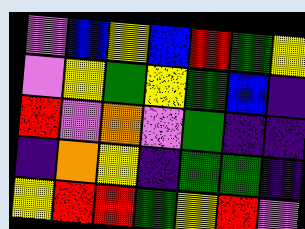[["violet", "blue", "yellow", "blue", "red", "green", "yellow"], ["violet", "yellow", "green", "yellow", "green", "blue", "indigo"], ["red", "violet", "orange", "violet", "green", "indigo", "indigo"], ["indigo", "orange", "yellow", "indigo", "green", "green", "indigo"], ["yellow", "red", "red", "green", "yellow", "red", "violet"]]